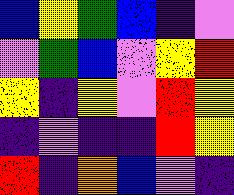[["blue", "yellow", "green", "blue", "indigo", "violet"], ["violet", "green", "blue", "violet", "yellow", "red"], ["yellow", "indigo", "yellow", "violet", "red", "yellow"], ["indigo", "violet", "indigo", "indigo", "red", "yellow"], ["red", "indigo", "orange", "blue", "violet", "indigo"]]